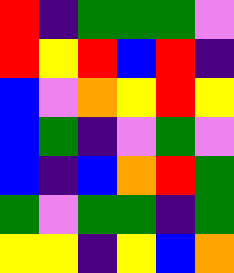[["red", "indigo", "green", "green", "green", "violet"], ["red", "yellow", "red", "blue", "red", "indigo"], ["blue", "violet", "orange", "yellow", "red", "yellow"], ["blue", "green", "indigo", "violet", "green", "violet"], ["blue", "indigo", "blue", "orange", "red", "green"], ["green", "violet", "green", "green", "indigo", "green"], ["yellow", "yellow", "indigo", "yellow", "blue", "orange"]]